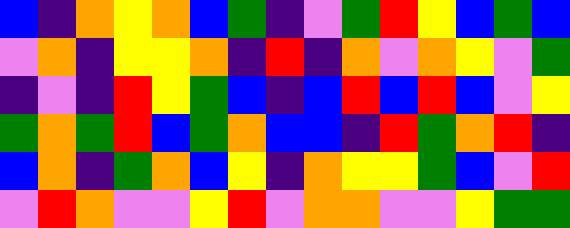[["blue", "indigo", "orange", "yellow", "orange", "blue", "green", "indigo", "violet", "green", "red", "yellow", "blue", "green", "blue"], ["violet", "orange", "indigo", "yellow", "yellow", "orange", "indigo", "red", "indigo", "orange", "violet", "orange", "yellow", "violet", "green"], ["indigo", "violet", "indigo", "red", "yellow", "green", "blue", "indigo", "blue", "red", "blue", "red", "blue", "violet", "yellow"], ["green", "orange", "green", "red", "blue", "green", "orange", "blue", "blue", "indigo", "red", "green", "orange", "red", "indigo"], ["blue", "orange", "indigo", "green", "orange", "blue", "yellow", "indigo", "orange", "yellow", "yellow", "green", "blue", "violet", "red"], ["violet", "red", "orange", "violet", "violet", "yellow", "red", "violet", "orange", "orange", "violet", "violet", "yellow", "green", "green"]]